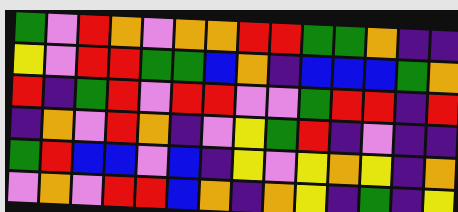[["green", "violet", "red", "orange", "violet", "orange", "orange", "red", "red", "green", "green", "orange", "indigo", "indigo"], ["yellow", "violet", "red", "red", "green", "green", "blue", "orange", "indigo", "blue", "blue", "blue", "green", "orange"], ["red", "indigo", "green", "red", "violet", "red", "red", "violet", "violet", "green", "red", "red", "indigo", "red"], ["indigo", "orange", "violet", "red", "orange", "indigo", "violet", "yellow", "green", "red", "indigo", "violet", "indigo", "indigo"], ["green", "red", "blue", "blue", "violet", "blue", "indigo", "yellow", "violet", "yellow", "orange", "yellow", "indigo", "orange"], ["violet", "orange", "violet", "red", "red", "blue", "orange", "indigo", "orange", "yellow", "indigo", "green", "indigo", "yellow"]]